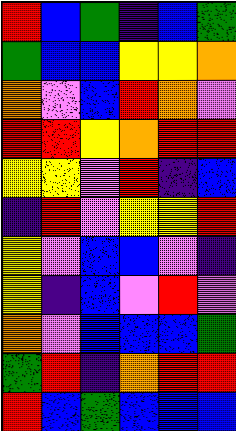[["red", "blue", "green", "indigo", "blue", "green"], ["green", "blue", "blue", "yellow", "yellow", "orange"], ["orange", "violet", "blue", "red", "orange", "violet"], ["red", "red", "yellow", "orange", "red", "red"], ["yellow", "yellow", "violet", "red", "indigo", "blue"], ["indigo", "red", "violet", "yellow", "yellow", "red"], ["yellow", "violet", "blue", "blue", "violet", "indigo"], ["yellow", "indigo", "blue", "violet", "red", "violet"], ["orange", "violet", "blue", "blue", "blue", "green"], ["green", "red", "indigo", "orange", "red", "red"], ["red", "blue", "green", "blue", "blue", "blue"]]